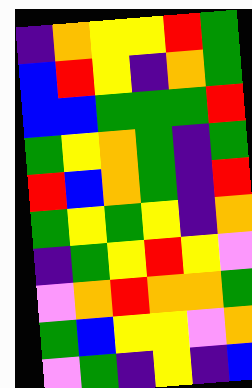[["indigo", "orange", "yellow", "yellow", "red", "green"], ["blue", "red", "yellow", "indigo", "orange", "green"], ["blue", "blue", "green", "green", "green", "red"], ["green", "yellow", "orange", "green", "indigo", "green"], ["red", "blue", "orange", "green", "indigo", "red"], ["green", "yellow", "green", "yellow", "indigo", "orange"], ["indigo", "green", "yellow", "red", "yellow", "violet"], ["violet", "orange", "red", "orange", "orange", "green"], ["green", "blue", "yellow", "yellow", "violet", "orange"], ["violet", "green", "indigo", "yellow", "indigo", "blue"]]